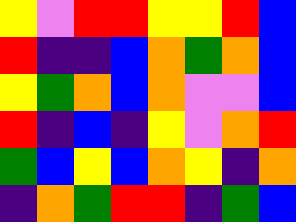[["yellow", "violet", "red", "red", "yellow", "yellow", "red", "blue"], ["red", "indigo", "indigo", "blue", "orange", "green", "orange", "blue"], ["yellow", "green", "orange", "blue", "orange", "violet", "violet", "blue"], ["red", "indigo", "blue", "indigo", "yellow", "violet", "orange", "red"], ["green", "blue", "yellow", "blue", "orange", "yellow", "indigo", "orange"], ["indigo", "orange", "green", "red", "red", "indigo", "green", "blue"]]